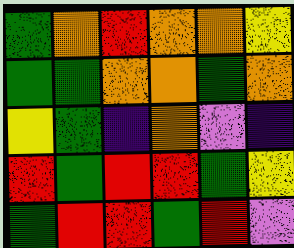[["green", "orange", "red", "orange", "orange", "yellow"], ["green", "green", "orange", "orange", "green", "orange"], ["yellow", "green", "indigo", "orange", "violet", "indigo"], ["red", "green", "red", "red", "green", "yellow"], ["green", "red", "red", "green", "red", "violet"]]